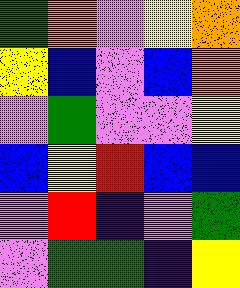[["green", "orange", "violet", "yellow", "orange"], ["yellow", "blue", "violet", "blue", "orange"], ["violet", "green", "violet", "violet", "yellow"], ["blue", "yellow", "red", "blue", "blue"], ["violet", "red", "indigo", "violet", "green"], ["violet", "green", "green", "indigo", "yellow"]]